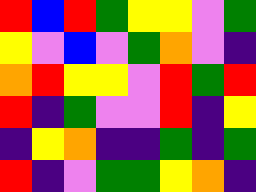[["red", "blue", "red", "green", "yellow", "yellow", "violet", "green"], ["yellow", "violet", "blue", "violet", "green", "orange", "violet", "indigo"], ["orange", "red", "yellow", "yellow", "violet", "red", "green", "red"], ["red", "indigo", "green", "violet", "violet", "red", "indigo", "yellow"], ["indigo", "yellow", "orange", "indigo", "indigo", "green", "indigo", "green"], ["red", "indigo", "violet", "green", "green", "yellow", "orange", "indigo"]]